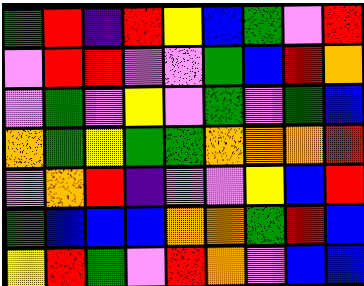[["green", "red", "indigo", "red", "yellow", "blue", "green", "violet", "red"], ["violet", "red", "red", "violet", "violet", "green", "blue", "red", "orange"], ["violet", "green", "violet", "yellow", "violet", "green", "violet", "green", "blue"], ["orange", "green", "yellow", "green", "green", "orange", "orange", "orange", "red"], ["violet", "orange", "red", "indigo", "violet", "violet", "yellow", "blue", "red"], ["green", "blue", "blue", "blue", "orange", "orange", "green", "red", "blue"], ["yellow", "red", "green", "violet", "red", "orange", "violet", "blue", "blue"]]